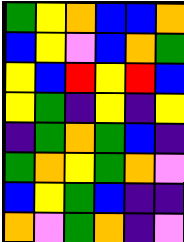[["green", "yellow", "orange", "blue", "blue", "orange"], ["blue", "yellow", "violet", "blue", "orange", "green"], ["yellow", "blue", "red", "yellow", "red", "blue"], ["yellow", "green", "indigo", "yellow", "indigo", "yellow"], ["indigo", "green", "orange", "green", "blue", "indigo"], ["green", "orange", "yellow", "green", "orange", "violet"], ["blue", "yellow", "green", "blue", "indigo", "indigo"], ["orange", "violet", "green", "orange", "indigo", "violet"]]